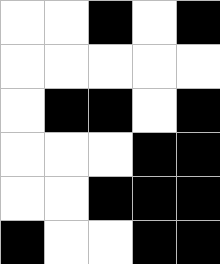[["white", "white", "black", "white", "black"], ["white", "white", "white", "white", "white"], ["white", "black", "black", "white", "black"], ["white", "white", "white", "black", "black"], ["white", "white", "black", "black", "black"], ["black", "white", "white", "black", "black"]]